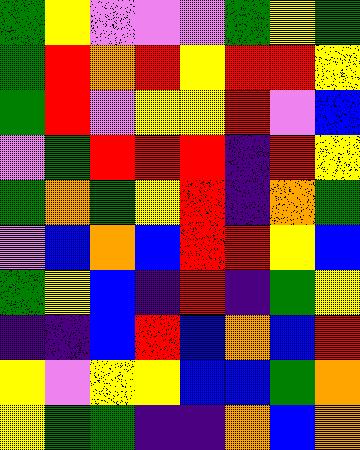[["green", "yellow", "violet", "violet", "violet", "green", "yellow", "green"], ["green", "red", "orange", "red", "yellow", "red", "red", "yellow"], ["green", "red", "violet", "yellow", "yellow", "red", "violet", "blue"], ["violet", "green", "red", "red", "red", "indigo", "red", "yellow"], ["green", "orange", "green", "yellow", "red", "indigo", "orange", "green"], ["violet", "blue", "orange", "blue", "red", "red", "yellow", "blue"], ["green", "yellow", "blue", "indigo", "red", "indigo", "green", "yellow"], ["indigo", "indigo", "blue", "red", "blue", "orange", "blue", "red"], ["yellow", "violet", "yellow", "yellow", "blue", "blue", "green", "orange"], ["yellow", "green", "green", "indigo", "indigo", "orange", "blue", "orange"]]